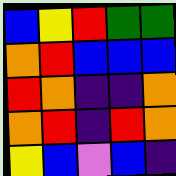[["blue", "yellow", "red", "green", "green"], ["orange", "red", "blue", "blue", "blue"], ["red", "orange", "indigo", "indigo", "orange"], ["orange", "red", "indigo", "red", "orange"], ["yellow", "blue", "violet", "blue", "indigo"]]